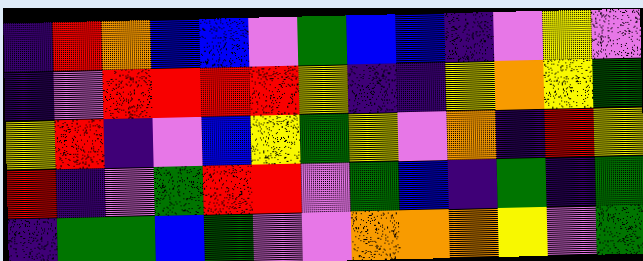[["indigo", "red", "orange", "blue", "blue", "violet", "green", "blue", "blue", "indigo", "violet", "yellow", "violet"], ["indigo", "violet", "red", "red", "red", "red", "yellow", "indigo", "indigo", "yellow", "orange", "yellow", "green"], ["yellow", "red", "indigo", "violet", "blue", "yellow", "green", "yellow", "violet", "orange", "indigo", "red", "yellow"], ["red", "indigo", "violet", "green", "red", "red", "violet", "green", "blue", "indigo", "green", "indigo", "green"], ["indigo", "green", "green", "blue", "green", "violet", "violet", "orange", "orange", "orange", "yellow", "violet", "green"]]